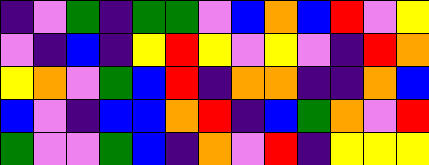[["indigo", "violet", "green", "indigo", "green", "green", "violet", "blue", "orange", "blue", "red", "violet", "yellow"], ["violet", "indigo", "blue", "indigo", "yellow", "red", "yellow", "violet", "yellow", "violet", "indigo", "red", "orange"], ["yellow", "orange", "violet", "green", "blue", "red", "indigo", "orange", "orange", "indigo", "indigo", "orange", "blue"], ["blue", "violet", "indigo", "blue", "blue", "orange", "red", "indigo", "blue", "green", "orange", "violet", "red"], ["green", "violet", "violet", "green", "blue", "indigo", "orange", "violet", "red", "indigo", "yellow", "yellow", "yellow"]]